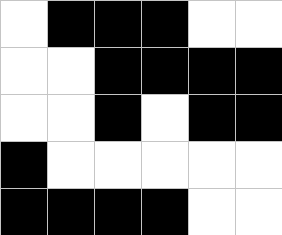[["white", "black", "black", "black", "white", "white"], ["white", "white", "black", "black", "black", "black"], ["white", "white", "black", "white", "black", "black"], ["black", "white", "white", "white", "white", "white"], ["black", "black", "black", "black", "white", "white"]]